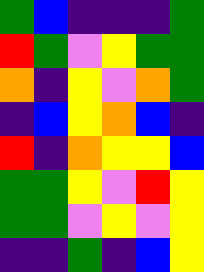[["green", "blue", "indigo", "indigo", "indigo", "green"], ["red", "green", "violet", "yellow", "green", "green"], ["orange", "indigo", "yellow", "violet", "orange", "green"], ["indigo", "blue", "yellow", "orange", "blue", "indigo"], ["red", "indigo", "orange", "yellow", "yellow", "blue"], ["green", "green", "yellow", "violet", "red", "yellow"], ["green", "green", "violet", "yellow", "violet", "yellow"], ["indigo", "indigo", "green", "indigo", "blue", "yellow"]]